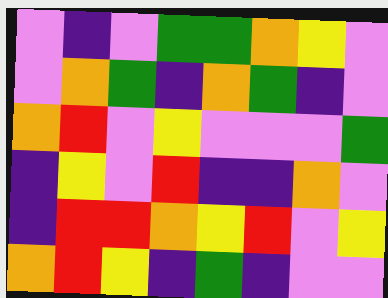[["violet", "indigo", "violet", "green", "green", "orange", "yellow", "violet"], ["violet", "orange", "green", "indigo", "orange", "green", "indigo", "violet"], ["orange", "red", "violet", "yellow", "violet", "violet", "violet", "green"], ["indigo", "yellow", "violet", "red", "indigo", "indigo", "orange", "violet"], ["indigo", "red", "red", "orange", "yellow", "red", "violet", "yellow"], ["orange", "red", "yellow", "indigo", "green", "indigo", "violet", "violet"]]